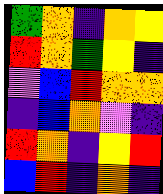[["green", "orange", "indigo", "orange", "yellow"], ["red", "orange", "green", "yellow", "indigo"], ["violet", "blue", "red", "orange", "orange"], ["indigo", "blue", "orange", "violet", "indigo"], ["red", "orange", "indigo", "yellow", "red"], ["blue", "red", "indigo", "orange", "indigo"]]